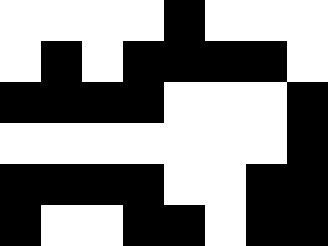[["white", "white", "white", "white", "black", "white", "white", "white"], ["white", "black", "white", "black", "black", "black", "black", "white"], ["black", "black", "black", "black", "white", "white", "white", "black"], ["white", "white", "white", "white", "white", "white", "white", "black"], ["black", "black", "black", "black", "white", "white", "black", "black"], ["black", "white", "white", "black", "black", "white", "black", "black"]]